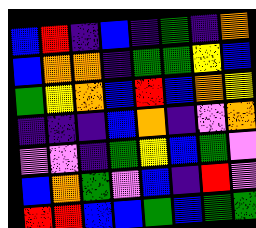[["blue", "red", "indigo", "blue", "indigo", "green", "indigo", "orange"], ["blue", "orange", "orange", "indigo", "green", "green", "yellow", "blue"], ["green", "yellow", "orange", "blue", "red", "blue", "orange", "yellow"], ["indigo", "indigo", "indigo", "blue", "orange", "indigo", "violet", "orange"], ["violet", "violet", "indigo", "green", "yellow", "blue", "green", "violet"], ["blue", "orange", "green", "violet", "blue", "indigo", "red", "violet"], ["red", "red", "blue", "blue", "green", "blue", "green", "green"]]